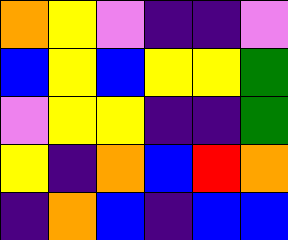[["orange", "yellow", "violet", "indigo", "indigo", "violet"], ["blue", "yellow", "blue", "yellow", "yellow", "green"], ["violet", "yellow", "yellow", "indigo", "indigo", "green"], ["yellow", "indigo", "orange", "blue", "red", "orange"], ["indigo", "orange", "blue", "indigo", "blue", "blue"]]